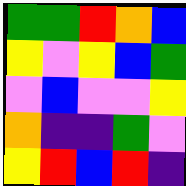[["green", "green", "red", "orange", "blue"], ["yellow", "violet", "yellow", "blue", "green"], ["violet", "blue", "violet", "violet", "yellow"], ["orange", "indigo", "indigo", "green", "violet"], ["yellow", "red", "blue", "red", "indigo"]]